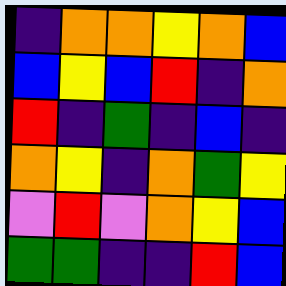[["indigo", "orange", "orange", "yellow", "orange", "blue"], ["blue", "yellow", "blue", "red", "indigo", "orange"], ["red", "indigo", "green", "indigo", "blue", "indigo"], ["orange", "yellow", "indigo", "orange", "green", "yellow"], ["violet", "red", "violet", "orange", "yellow", "blue"], ["green", "green", "indigo", "indigo", "red", "blue"]]